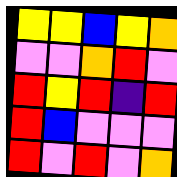[["yellow", "yellow", "blue", "yellow", "orange"], ["violet", "violet", "orange", "red", "violet"], ["red", "yellow", "red", "indigo", "red"], ["red", "blue", "violet", "violet", "violet"], ["red", "violet", "red", "violet", "orange"]]